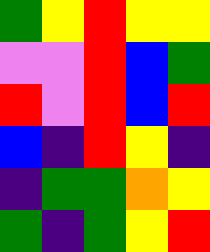[["green", "yellow", "red", "yellow", "yellow"], ["violet", "violet", "red", "blue", "green"], ["red", "violet", "red", "blue", "red"], ["blue", "indigo", "red", "yellow", "indigo"], ["indigo", "green", "green", "orange", "yellow"], ["green", "indigo", "green", "yellow", "red"]]